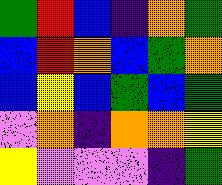[["green", "red", "blue", "indigo", "orange", "green"], ["blue", "red", "orange", "blue", "green", "orange"], ["blue", "yellow", "blue", "green", "blue", "green"], ["violet", "orange", "indigo", "orange", "orange", "yellow"], ["yellow", "violet", "violet", "violet", "indigo", "green"]]